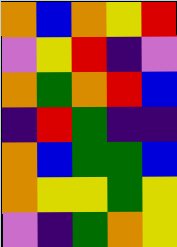[["orange", "blue", "orange", "yellow", "red"], ["violet", "yellow", "red", "indigo", "violet"], ["orange", "green", "orange", "red", "blue"], ["indigo", "red", "green", "indigo", "indigo"], ["orange", "blue", "green", "green", "blue"], ["orange", "yellow", "yellow", "green", "yellow"], ["violet", "indigo", "green", "orange", "yellow"]]